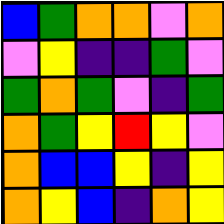[["blue", "green", "orange", "orange", "violet", "orange"], ["violet", "yellow", "indigo", "indigo", "green", "violet"], ["green", "orange", "green", "violet", "indigo", "green"], ["orange", "green", "yellow", "red", "yellow", "violet"], ["orange", "blue", "blue", "yellow", "indigo", "yellow"], ["orange", "yellow", "blue", "indigo", "orange", "yellow"]]